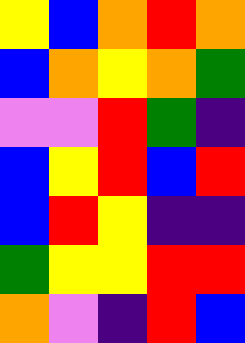[["yellow", "blue", "orange", "red", "orange"], ["blue", "orange", "yellow", "orange", "green"], ["violet", "violet", "red", "green", "indigo"], ["blue", "yellow", "red", "blue", "red"], ["blue", "red", "yellow", "indigo", "indigo"], ["green", "yellow", "yellow", "red", "red"], ["orange", "violet", "indigo", "red", "blue"]]